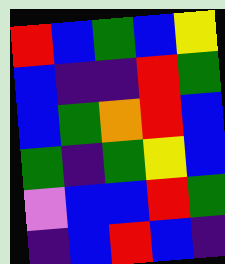[["red", "blue", "green", "blue", "yellow"], ["blue", "indigo", "indigo", "red", "green"], ["blue", "green", "orange", "red", "blue"], ["green", "indigo", "green", "yellow", "blue"], ["violet", "blue", "blue", "red", "green"], ["indigo", "blue", "red", "blue", "indigo"]]